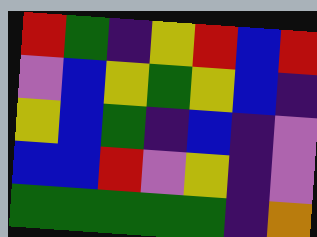[["red", "green", "indigo", "yellow", "red", "blue", "red"], ["violet", "blue", "yellow", "green", "yellow", "blue", "indigo"], ["yellow", "blue", "green", "indigo", "blue", "indigo", "violet"], ["blue", "blue", "red", "violet", "yellow", "indigo", "violet"], ["green", "green", "green", "green", "green", "indigo", "orange"]]